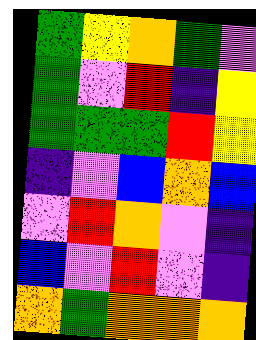[["green", "yellow", "orange", "green", "violet"], ["green", "violet", "red", "indigo", "yellow"], ["green", "green", "green", "red", "yellow"], ["indigo", "violet", "blue", "orange", "blue"], ["violet", "red", "orange", "violet", "indigo"], ["blue", "violet", "red", "violet", "indigo"], ["orange", "green", "orange", "orange", "orange"]]